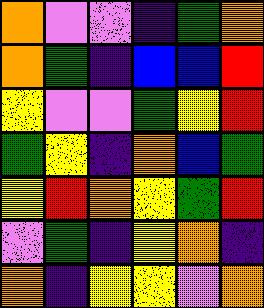[["orange", "violet", "violet", "indigo", "green", "orange"], ["orange", "green", "indigo", "blue", "blue", "red"], ["yellow", "violet", "violet", "green", "yellow", "red"], ["green", "yellow", "indigo", "orange", "blue", "green"], ["yellow", "red", "orange", "yellow", "green", "red"], ["violet", "green", "indigo", "yellow", "orange", "indigo"], ["orange", "indigo", "yellow", "yellow", "violet", "orange"]]